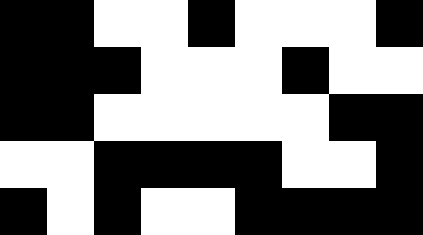[["black", "black", "white", "white", "black", "white", "white", "white", "black"], ["black", "black", "black", "white", "white", "white", "black", "white", "white"], ["black", "black", "white", "white", "white", "white", "white", "black", "black"], ["white", "white", "black", "black", "black", "black", "white", "white", "black"], ["black", "white", "black", "white", "white", "black", "black", "black", "black"]]